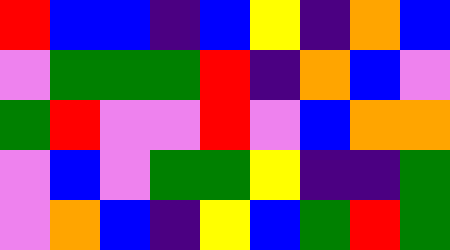[["red", "blue", "blue", "indigo", "blue", "yellow", "indigo", "orange", "blue"], ["violet", "green", "green", "green", "red", "indigo", "orange", "blue", "violet"], ["green", "red", "violet", "violet", "red", "violet", "blue", "orange", "orange"], ["violet", "blue", "violet", "green", "green", "yellow", "indigo", "indigo", "green"], ["violet", "orange", "blue", "indigo", "yellow", "blue", "green", "red", "green"]]